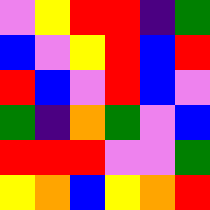[["violet", "yellow", "red", "red", "indigo", "green"], ["blue", "violet", "yellow", "red", "blue", "red"], ["red", "blue", "violet", "red", "blue", "violet"], ["green", "indigo", "orange", "green", "violet", "blue"], ["red", "red", "red", "violet", "violet", "green"], ["yellow", "orange", "blue", "yellow", "orange", "red"]]